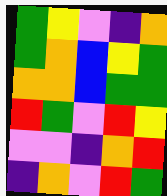[["green", "yellow", "violet", "indigo", "orange"], ["green", "orange", "blue", "yellow", "green"], ["orange", "orange", "blue", "green", "green"], ["red", "green", "violet", "red", "yellow"], ["violet", "violet", "indigo", "orange", "red"], ["indigo", "orange", "violet", "red", "green"]]